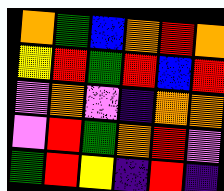[["orange", "green", "blue", "orange", "red", "orange"], ["yellow", "red", "green", "red", "blue", "red"], ["violet", "orange", "violet", "indigo", "orange", "orange"], ["violet", "red", "green", "orange", "red", "violet"], ["green", "red", "yellow", "indigo", "red", "indigo"]]